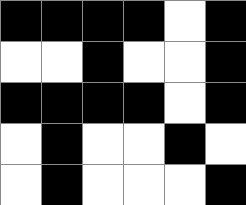[["black", "black", "black", "black", "white", "black"], ["white", "white", "black", "white", "white", "black"], ["black", "black", "black", "black", "white", "black"], ["white", "black", "white", "white", "black", "white"], ["white", "black", "white", "white", "white", "black"]]